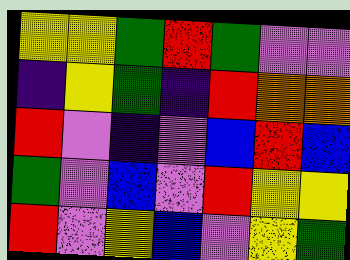[["yellow", "yellow", "green", "red", "green", "violet", "violet"], ["indigo", "yellow", "green", "indigo", "red", "orange", "orange"], ["red", "violet", "indigo", "violet", "blue", "red", "blue"], ["green", "violet", "blue", "violet", "red", "yellow", "yellow"], ["red", "violet", "yellow", "blue", "violet", "yellow", "green"]]